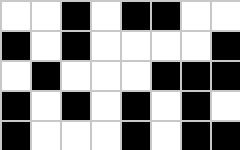[["white", "white", "black", "white", "black", "black", "white", "white"], ["black", "white", "black", "white", "white", "white", "white", "black"], ["white", "black", "white", "white", "white", "black", "black", "black"], ["black", "white", "black", "white", "black", "white", "black", "white"], ["black", "white", "white", "white", "black", "white", "black", "black"]]